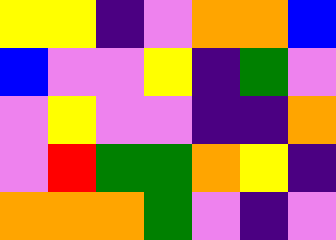[["yellow", "yellow", "indigo", "violet", "orange", "orange", "blue"], ["blue", "violet", "violet", "yellow", "indigo", "green", "violet"], ["violet", "yellow", "violet", "violet", "indigo", "indigo", "orange"], ["violet", "red", "green", "green", "orange", "yellow", "indigo"], ["orange", "orange", "orange", "green", "violet", "indigo", "violet"]]